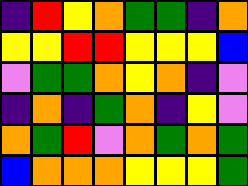[["indigo", "red", "yellow", "orange", "green", "green", "indigo", "orange"], ["yellow", "yellow", "red", "red", "yellow", "yellow", "yellow", "blue"], ["violet", "green", "green", "orange", "yellow", "orange", "indigo", "violet"], ["indigo", "orange", "indigo", "green", "orange", "indigo", "yellow", "violet"], ["orange", "green", "red", "violet", "orange", "green", "orange", "green"], ["blue", "orange", "orange", "orange", "yellow", "yellow", "yellow", "green"]]